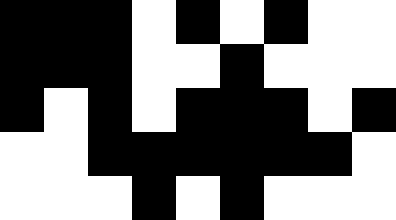[["black", "black", "black", "white", "black", "white", "black", "white", "white"], ["black", "black", "black", "white", "white", "black", "white", "white", "white"], ["black", "white", "black", "white", "black", "black", "black", "white", "black"], ["white", "white", "black", "black", "black", "black", "black", "black", "white"], ["white", "white", "white", "black", "white", "black", "white", "white", "white"]]